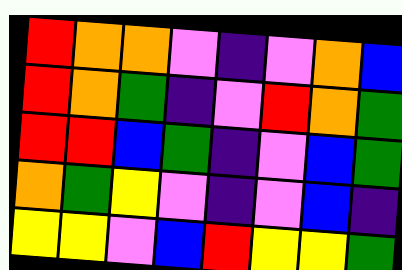[["red", "orange", "orange", "violet", "indigo", "violet", "orange", "blue"], ["red", "orange", "green", "indigo", "violet", "red", "orange", "green"], ["red", "red", "blue", "green", "indigo", "violet", "blue", "green"], ["orange", "green", "yellow", "violet", "indigo", "violet", "blue", "indigo"], ["yellow", "yellow", "violet", "blue", "red", "yellow", "yellow", "green"]]